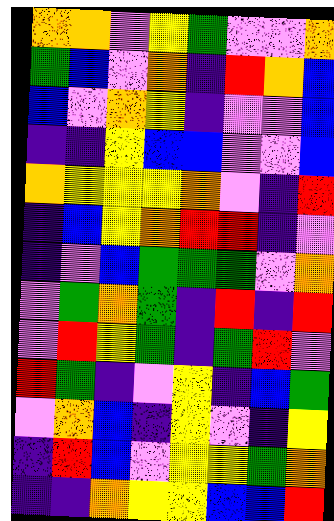[["orange", "orange", "violet", "yellow", "green", "violet", "violet", "orange"], ["green", "blue", "violet", "orange", "indigo", "red", "orange", "blue"], ["blue", "violet", "orange", "yellow", "indigo", "violet", "violet", "blue"], ["indigo", "indigo", "yellow", "blue", "blue", "violet", "violet", "blue"], ["orange", "yellow", "yellow", "yellow", "orange", "violet", "indigo", "red"], ["indigo", "blue", "yellow", "orange", "red", "red", "indigo", "violet"], ["indigo", "violet", "blue", "green", "green", "green", "violet", "orange"], ["violet", "green", "orange", "green", "indigo", "red", "indigo", "red"], ["violet", "red", "yellow", "green", "indigo", "green", "red", "violet"], ["red", "green", "indigo", "violet", "yellow", "indigo", "blue", "green"], ["violet", "orange", "blue", "indigo", "yellow", "violet", "indigo", "yellow"], ["indigo", "red", "blue", "violet", "yellow", "yellow", "green", "orange"], ["indigo", "indigo", "orange", "yellow", "yellow", "blue", "blue", "red"]]